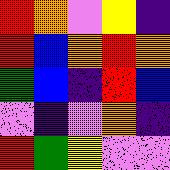[["red", "orange", "violet", "yellow", "indigo"], ["red", "blue", "orange", "red", "orange"], ["green", "blue", "indigo", "red", "blue"], ["violet", "indigo", "violet", "orange", "indigo"], ["red", "green", "yellow", "violet", "violet"]]